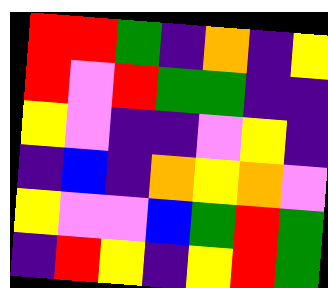[["red", "red", "green", "indigo", "orange", "indigo", "yellow"], ["red", "violet", "red", "green", "green", "indigo", "indigo"], ["yellow", "violet", "indigo", "indigo", "violet", "yellow", "indigo"], ["indigo", "blue", "indigo", "orange", "yellow", "orange", "violet"], ["yellow", "violet", "violet", "blue", "green", "red", "green"], ["indigo", "red", "yellow", "indigo", "yellow", "red", "green"]]